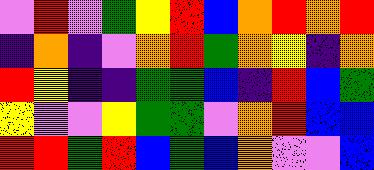[["violet", "red", "violet", "green", "yellow", "red", "blue", "orange", "red", "orange", "red"], ["indigo", "orange", "indigo", "violet", "orange", "red", "green", "orange", "yellow", "indigo", "orange"], ["red", "yellow", "indigo", "indigo", "green", "green", "blue", "indigo", "red", "blue", "green"], ["yellow", "violet", "violet", "yellow", "green", "green", "violet", "orange", "red", "blue", "blue"], ["red", "red", "green", "red", "blue", "green", "blue", "orange", "violet", "violet", "blue"]]